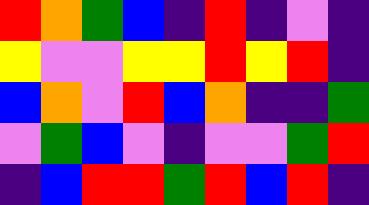[["red", "orange", "green", "blue", "indigo", "red", "indigo", "violet", "indigo"], ["yellow", "violet", "violet", "yellow", "yellow", "red", "yellow", "red", "indigo"], ["blue", "orange", "violet", "red", "blue", "orange", "indigo", "indigo", "green"], ["violet", "green", "blue", "violet", "indigo", "violet", "violet", "green", "red"], ["indigo", "blue", "red", "red", "green", "red", "blue", "red", "indigo"]]